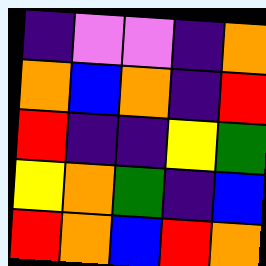[["indigo", "violet", "violet", "indigo", "orange"], ["orange", "blue", "orange", "indigo", "red"], ["red", "indigo", "indigo", "yellow", "green"], ["yellow", "orange", "green", "indigo", "blue"], ["red", "orange", "blue", "red", "orange"]]